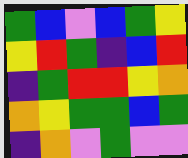[["green", "blue", "violet", "blue", "green", "yellow"], ["yellow", "red", "green", "indigo", "blue", "red"], ["indigo", "green", "red", "red", "yellow", "orange"], ["orange", "yellow", "green", "green", "blue", "green"], ["indigo", "orange", "violet", "green", "violet", "violet"]]